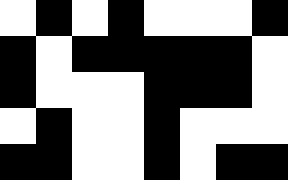[["white", "black", "white", "black", "white", "white", "white", "black"], ["black", "white", "black", "black", "black", "black", "black", "white"], ["black", "white", "white", "white", "black", "black", "black", "white"], ["white", "black", "white", "white", "black", "white", "white", "white"], ["black", "black", "white", "white", "black", "white", "black", "black"]]